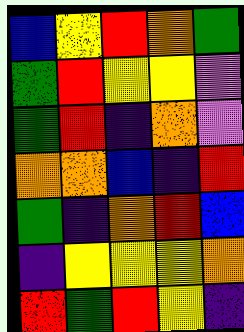[["blue", "yellow", "red", "orange", "green"], ["green", "red", "yellow", "yellow", "violet"], ["green", "red", "indigo", "orange", "violet"], ["orange", "orange", "blue", "indigo", "red"], ["green", "indigo", "orange", "red", "blue"], ["indigo", "yellow", "yellow", "yellow", "orange"], ["red", "green", "red", "yellow", "indigo"]]